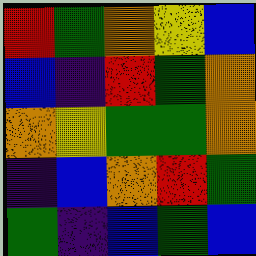[["red", "green", "orange", "yellow", "blue"], ["blue", "indigo", "red", "green", "orange"], ["orange", "yellow", "green", "green", "orange"], ["indigo", "blue", "orange", "red", "green"], ["green", "indigo", "blue", "green", "blue"]]